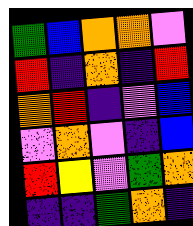[["green", "blue", "orange", "orange", "violet"], ["red", "indigo", "orange", "indigo", "red"], ["orange", "red", "indigo", "violet", "blue"], ["violet", "orange", "violet", "indigo", "blue"], ["red", "yellow", "violet", "green", "orange"], ["indigo", "indigo", "green", "orange", "indigo"]]